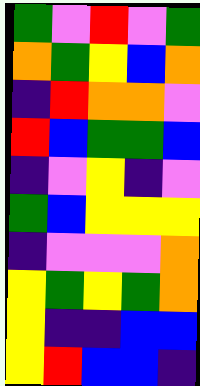[["green", "violet", "red", "violet", "green"], ["orange", "green", "yellow", "blue", "orange"], ["indigo", "red", "orange", "orange", "violet"], ["red", "blue", "green", "green", "blue"], ["indigo", "violet", "yellow", "indigo", "violet"], ["green", "blue", "yellow", "yellow", "yellow"], ["indigo", "violet", "violet", "violet", "orange"], ["yellow", "green", "yellow", "green", "orange"], ["yellow", "indigo", "indigo", "blue", "blue"], ["yellow", "red", "blue", "blue", "indigo"]]